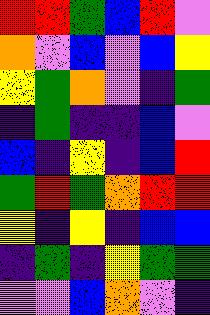[["red", "red", "green", "blue", "red", "violet"], ["orange", "violet", "blue", "violet", "blue", "yellow"], ["yellow", "green", "orange", "violet", "indigo", "green"], ["indigo", "green", "indigo", "indigo", "blue", "violet"], ["blue", "indigo", "yellow", "indigo", "blue", "red"], ["green", "red", "green", "orange", "red", "red"], ["yellow", "indigo", "yellow", "indigo", "blue", "blue"], ["indigo", "green", "indigo", "yellow", "green", "green"], ["violet", "violet", "blue", "orange", "violet", "indigo"]]